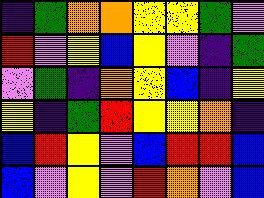[["indigo", "green", "orange", "orange", "yellow", "yellow", "green", "violet"], ["red", "violet", "yellow", "blue", "yellow", "violet", "indigo", "green"], ["violet", "green", "indigo", "orange", "yellow", "blue", "indigo", "yellow"], ["yellow", "indigo", "green", "red", "yellow", "yellow", "orange", "indigo"], ["blue", "red", "yellow", "violet", "blue", "red", "red", "blue"], ["blue", "violet", "yellow", "violet", "red", "orange", "violet", "blue"]]